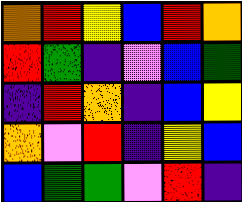[["orange", "red", "yellow", "blue", "red", "orange"], ["red", "green", "indigo", "violet", "blue", "green"], ["indigo", "red", "orange", "indigo", "blue", "yellow"], ["orange", "violet", "red", "indigo", "yellow", "blue"], ["blue", "green", "green", "violet", "red", "indigo"]]